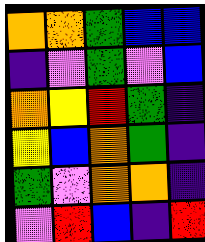[["orange", "orange", "green", "blue", "blue"], ["indigo", "violet", "green", "violet", "blue"], ["orange", "yellow", "red", "green", "indigo"], ["yellow", "blue", "orange", "green", "indigo"], ["green", "violet", "orange", "orange", "indigo"], ["violet", "red", "blue", "indigo", "red"]]